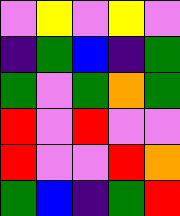[["violet", "yellow", "violet", "yellow", "violet"], ["indigo", "green", "blue", "indigo", "green"], ["green", "violet", "green", "orange", "green"], ["red", "violet", "red", "violet", "violet"], ["red", "violet", "violet", "red", "orange"], ["green", "blue", "indigo", "green", "red"]]